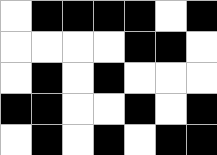[["white", "black", "black", "black", "black", "white", "black"], ["white", "white", "white", "white", "black", "black", "white"], ["white", "black", "white", "black", "white", "white", "white"], ["black", "black", "white", "white", "black", "white", "black"], ["white", "black", "white", "black", "white", "black", "black"]]